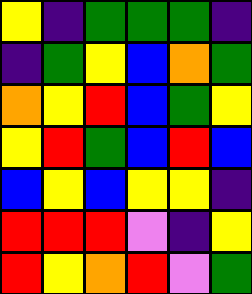[["yellow", "indigo", "green", "green", "green", "indigo"], ["indigo", "green", "yellow", "blue", "orange", "green"], ["orange", "yellow", "red", "blue", "green", "yellow"], ["yellow", "red", "green", "blue", "red", "blue"], ["blue", "yellow", "blue", "yellow", "yellow", "indigo"], ["red", "red", "red", "violet", "indigo", "yellow"], ["red", "yellow", "orange", "red", "violet", "green"]]